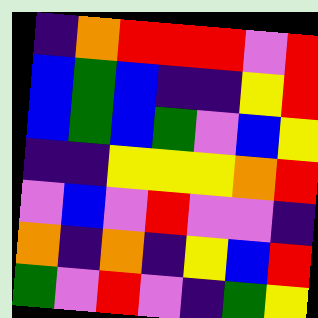[["indigo", "orange", "red", "red", "red", "violet", "red"], ["blue", "green", "blue", "indigo", "indigo", "yellow", "red"], ["blue", "green", "blue", "green", "violet", "blue", "yellow"], ["indigo", "indigo", "yellow", "yellow", "yellow", "orange", "red"], ["violet", "blue", "violet", "red", "violet", "violet", "indigo"], ["orange", "indigo", "orange", "indigo", "yellow", "blue", "red"], ["green", "violet", "red", "violet", "indigo", "green", "yellow"]]